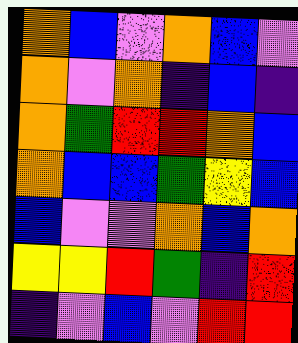[["orange", "blue", "violet", "orange", "blue", "violet"], ["orange", "violet", "orange", "indigo", "blue", "indigo"], ["orange", "green", "red", "red", "orange", "blue"], ["orange", "blue", "blue", "green", "yellow", "blue"], ["blue", "violet", "violet", "orange", "blue", "orange"], ["yellow", "yellow", "red", "green", "indigo", "red"], ["indigo", "violet", "blue", "violet", "red", "red"]]